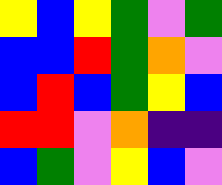[["yellow", "blue", "yellow", "green", "violet", "green"], ["blue", "blue", "red", "green", "orange", "violet"], ["blue", "red", "blue", "green", "yellow", "blue"], ["red", "red", "violet", "orange", "indigo", "indigo"], ["blue", "green", "violet", "yellow", "blue", "violet"]]